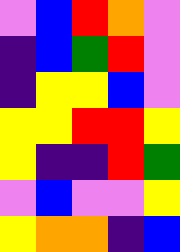[["violet", "blue", "red", "orange", "violet"], ["indigo", "blue", "green", "red", "violet"], ["indigo", "yellow", "yellow", "blue", "violet"], ["yellow", "yellow", "red", "red", "yellow"], ["yellow", "indigo", "indigo", "red", "green"], ["violet", "blue", "violet", "violet", "yellow"], ["yellow", "orange", "orange", "indigo", "blue"]]